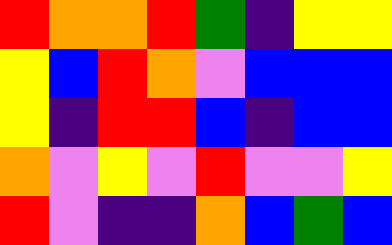[["red", "orange", "orange", "red", "green", "indigo", "yellow", "yellow"], ["yellow", "blue", "red", "orange", "violet", "blue", "blue", "blue"], ["yellow", "indigo", "red", "red", "blue", "indigo", "blue", "blue"], ["orange", "violet", "yellow", "violet", "red", "violet", "violet", "yellow"], ["red", "violet", "indigo", "indigo", "orange", "blue", "green", "blue"]]